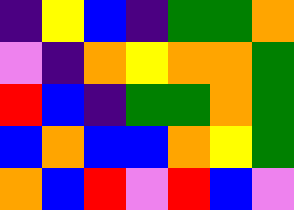[["indigo", "yellow", "blue", "indigo", "green", "green", "orange"], ["violet", "indigo", "orange", "yellow", "orange", "orange", "green"], ["red", "blue", "indigo", "green", "green", "orange", "green"], ["blue", "orange", "blue", "blue", "orange", "yellow", "green"], ["orange", "blue", "red", "violet", "red", "blue", "violet"]]